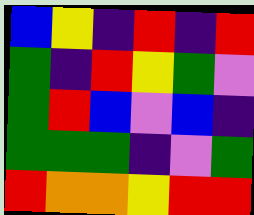[["blue", "yellow", "indigo", "red", "indigo", "red"], ["green", "indigo", "red", "yellow", "green", "violet"], ["green", "red", "blue", "violet", "blue", "indigo"], ["green", "green", "green", "indigo", "violet", "green"], ["red", "orange", "orange", "yellow", "red", "red"]]